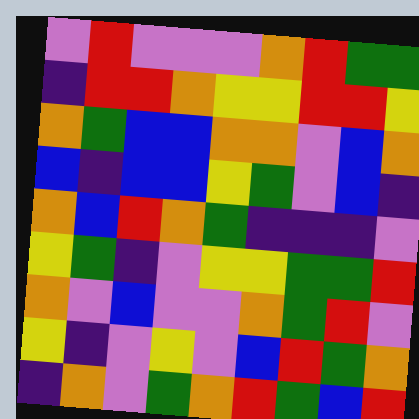[["violet", "red", "violet", "violet", "violet", "orange", "red", "green", "green"], ["indigo", "red", "red", "orange", "yellow", "yellow", "red", "red", "yellow"], ["orange", "green", "blue", "blue", "orange", "orange", "violet", "blue", "orange"], ["blue", "indigo", "blue", "blue", "yellow", "green", "violet", "blue", "indigo"], ["orange", "blue", "red", "orange", "green", "indigo", "indigo", "indigo", "violet"], ["yellow", "green", "indigo", "violet", "yellow", "yellow", "green", "green", "red"], ["orange", "violet", "blue", "violet", "violet", "orange", "green", "red", "violet"], ["yellow", "indigo", "violet", "yellow", "violet", "blue", "red", "green", "orange"], ["indigo", "orange", "violet", "green", "orange", "red", "green", "blue", "red"]]